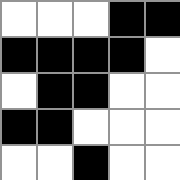[["white", "white", "white", "black", "black"], ["black", "black", "black", "black", "white"], ["white", "black", "black", "white", "white"], ["black", "black", "white", "white", "white"], ["white", "white", "black", "white", "white"]]